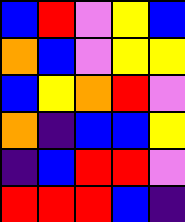[["blue", "red", "violet", "yellow", "blue"], ["orange", "blue", "violet", "yellow", "yellow"], ["blue", "yellow", "orange", "red", "violet"], ["orange", "indigo", "blue", "blue", "yellow"], ["indigo", "blue", "red", "red", "violet"], ["red", "red", "red", "blue", "indigo"]]